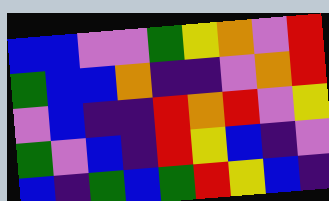[["blue", "blue", "violet", "violet", "green", "yellow", "orange", "violet", "red"], ["green", "blue", "blue", "orange", "indigo", "indigo", "violet", "orange", "red"], ["violet", "blue", "indigo", "indigo", "red", "orange", "red", "violet", "yellow"], ["green", "violet", "blue", "indigo", "red", "yellow", "blue", "indigo", "violet"], ["blue", "indigo", "green", "blue", "green", "red", "yellow", "blue", "indigo"]]